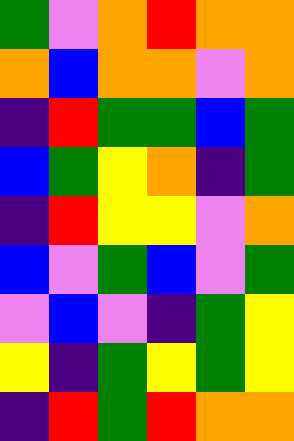[["green", "violet", "orange", "red", "orange", "orange"], ["orange", "blue", "orange", "orange", "violet", "orange"], ["indigo", "red", "green", "green", "blue", "green"], ["blue", "green", "yellow", "orange", "indigo", "green"], ["indigo", "red", "yellow", "yellow", "violet", "orange"], ["blue", "violet", "green", "blue", "violet", "green"], ["violet", "blue", "violet", "indigo", "green", "yellow"], ["yellow", "indigo", "green", "yellow", "green", "yellow"], ["indigo", "red", "green", "red", "orange", "orange"]]